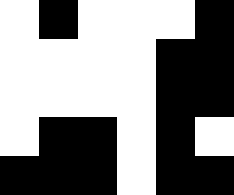[["white", "black", "white", "white", "white", "black"], ["white", "white", "white", "white", "black", "black"], ["white", "white", "white", "white", "black", "black"], ["white", "black", "black", "white", "black", "white"], ["black", "black", "black", "white", "black", "black"]]